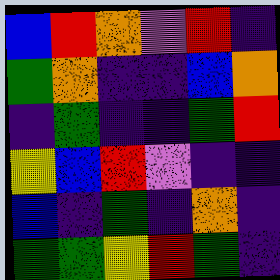[["blue", "red", "orange", "violet", "red", "indigo"], ["green", "orange", "indigo", "indigo", "blue", "orange"], ["indigo", "green", "indigo", "indigo", "green", "red"], ["yellow", "blue", "red", "violet", "indigo", "indigo"], ["blue", "indigo", "green", "indigo", "orange", "indigo"], ["green", "green", "yellow", "red", "green", "indigo"]]